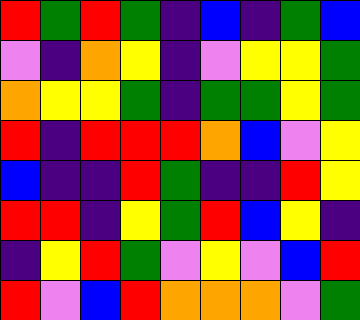[["red", "green", "red", "green", "indigo", "blue", "indigo", "green", "blue"], ["violet", "indigo", "orange", "yellow", "indigo", "violet", "yellow", "yellow", "green"], ["orange", "yellow", "yellow", "green", "indigo", "green", "green", "yellow", "green"], ["red", "indigo", "red", "red", "red", "orange", "blue", "violet", "yellow"], ["blue", "indigo", "indigo", "red", "green", "indigo", "indigo", "red", "yellow"], ["red", "red", "indigo", "yellow", "green", "red", "blue", "yellow", "indigo"], ["indigo", "yellow", "red", "green", "violet", "yellow", "violet", "blue", "red"], ["red", "violet", "blue", "red", "orange", "orange", "orange", "violet", "green"]]